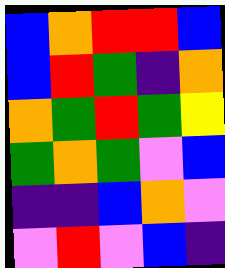[["blue", "orange", "red", "red", "blue"], ["blue", "red", "green", "indigo", "orange"], ["orange", "green", "red", "green", "yellow"], ["green", "orange", "green", "violet", "blue"], ["indigo", "indigo", "blue", "orange", "violet"], ["violet", "red", "violet", "blue", "indigo"]]